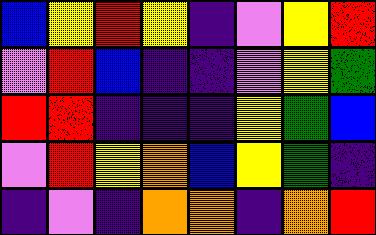[["blue", "yellow", "red", "yellow", "indigo", "violet", "yellow", "red"], ["violet", "red", "blue", "indigo", "indigo", "violet", "yellow", "green"], ["red", "red", "indigo", "indigo", "indigo", "yellow", "green", "blue"], ["violet", "red", "yellow", "orange", "blue", "yellow", "green", "indigo"], ["indigo", "violet", "indigo", "orange", "orange", "indigo", "orange", "red"]]